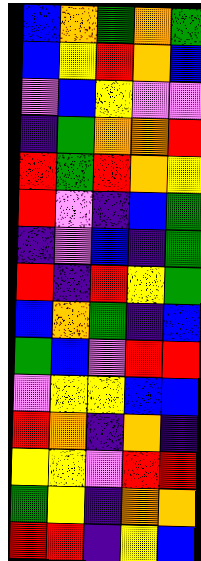[["blue", "orange", "green", "orange", "green"], ["blue", "yellow", "red", "orange", "blue"], ["violet", "blue", "yellow", "violet", "violet"], ["indigo", "green", "orange", "orange", "red"], ["red", "green", "red", "orange", "yellow"], ["red", "violet", "indigo", "blue", "green"], ["indigo", "violet", "blue", "indigo", "green"], ["red", "indigo", "red", "yellow", "green"], ["blue", "orange", "green", "indigo", "blue"], ["green", "blue", "violet", "red", "red"], ["violet", "yellow", "yellow", "blue", "blue"], ["red", "orange", "indigo", "orange", "indigo"], ["yellow", "yellow", "violet", "red", "red"], ["green", "yellow", "indigo", "orange", "orange"], ["red", "red", "indigo", "yellow", "blue"]]